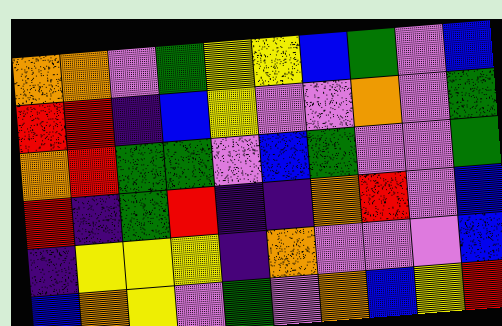[["orange", "orange", "violet", "green", "yellow", "yellow", "blue", "green", "violet", "blue"], ["red", "red", "indigo", "blue", "yellow", "violet", "violet", "orange", "violet", "green"], ["orange", "red", "green", "green", "violet", "blue", "green", "violet", "violet", "green"], ["red", "indigo", "green", "red", "indigo", "indigo", "orange", "red", "violet", "blue"], ["indigo", "yellow", "yellow", "yellow", "indigo", "orange", "violet", "violet", "violet", "blue"], ["blue", "orange", "yellow", "violet", "green", "violet", "orange", "blue", "yellow", "red"]]